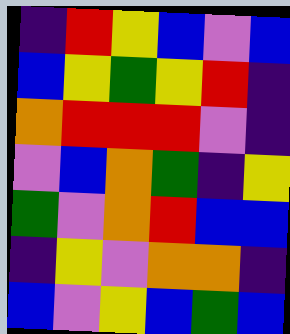[["indigo", "red", "yellow", "blue", "violet", "blue"], ["blue", "yellow", "green", "yellow", "red", "indigo"], ["orange", "red", "red", "red", "violet", "indigo"], ["violet", "blue", "orange", "green", "indigo", "yellow"], ["green", "violet", "orange", "red", "blue", "blue"], ["indigo", "yellow", "violet", "orange", "orange", "indigo"], ["blue", "violet", "yellow", "blue", "green", "blue"]]